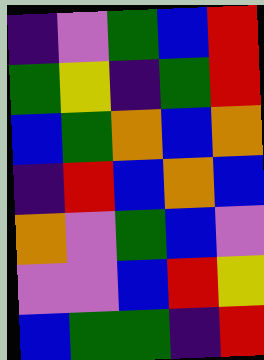[["indigo", "violet", "green", "blue", "red"], ["green", "yellow", "indigo", "green", "red"], ["blue", "green", "orange", "blue", "orange"], ["indigo", "red", "blue", "orange", "blue"], ["orange", "violet", "green", "blue", "violet"], ["violet", "violet", "blue", "red", "yellow"], ["blue", "green", "green", "indigo", "red"]]